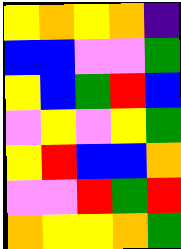[["yellow", "orange", "yellow", "orange", "indigo"], ["blue", "blue", "violet", "violet", "green"], ["yellow", "blue", "green", "red", "blue"], ["violet", "yellow", "violet", "yellow", "green"], ["yellow", "red", "blue", "blue", "orange"], ["violet", "violet", "red", "green", "red"], ["orange", "yellow", "yellow", "orange", "green"]]